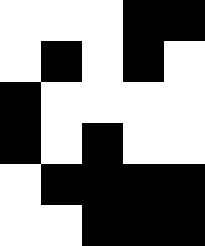[["white", "white", "white", "black", "black"], ["white", "black", "white", "black", "white"], ["black", "white", "white", "white", "white"], ["black", "white", "black", "white", "white"], ["white", "black", "black", "black", "black"], ["white", "white", "black", "black", "black"]]